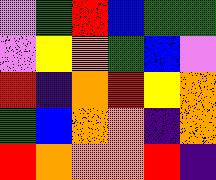[["violet", "green", "red", "blue", "green", "green"], ["violet", "yellow", "orange", "green", "blue", "violet"], ["red", "indigo", "orange", "red", "yellow", "orange"], ["green", "blue", "orange", "orange", "indigo", "orange"], ["red", "orange", "orange", "orange", "red", "indigo"]]